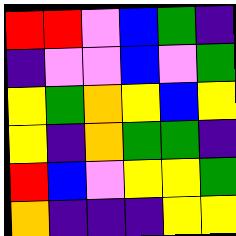[["red", "red", "violet", "blue", "green", "indigo"], ["indigo", "violet", "violet", "blue", "violet", "green"], ["yellow", "green", "orange", "yellow", "blue", "yellow"], ["yellow", "indigo", "orange", "green", "green", "indigo"], ["red", "blue", "violet", "yellow", "yellow", "green"], ["orange", "indigo", "indigo", "indigo", "yellow", "yellow"]]